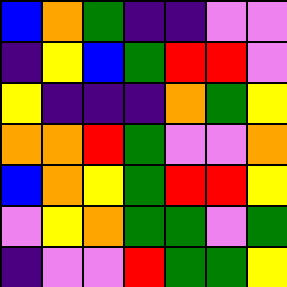[["blue", "orange", "green", "indigo", "indigo", "violet", "violet"], ["indigo", "yellow", "blue", "green", "red", "red", "violet"], ["yellow", "indigo", "indigo", "indigo", "orange", "green", "yellow"], ["orange", "orange", "red", "green", "violet", "violet", "orange"], ["blue", "orange", "yellow", "green", "red", "red", "yellow"], ["violet", "yellow", "orange", "green", "green", "violet", "green"], ["indigo", "violet", "violet", "red", "green", "green", "yellow"]]